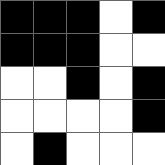[["black", "black", "black", "white", "black"], ["black", "black", "black", "white", "white"], ["white", "white", "black", "white", "black"], ["white", "white", "white", "white", "black"], ["white", "black", "white", "white", "white"]]